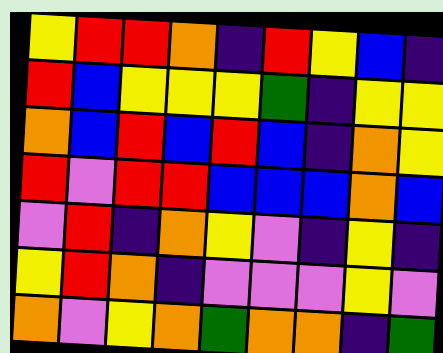[["yellow", "red", "red", "orange", "indigo", "red", "yellow", "blue", "indigo"], ["red", "blue", "yellow", "yellow", "yellow", "green", "indigo", "yellow", "yellow"], ["orange", "blue", "red", "blue", "red", "blue", "indigo", "orange", "yellow"], ["red", "violet", "red", "red", "blue", "blue", "blue", "orange", "blue"], ["violet", "red", "indigo", "orange", "yellow", "violet", "indigo", "yellow", "indigo"], ["yellow", "red", "orange", "indigo", "violet", "violet", "violet", "yellow", "violet"], ["orange", "violet", "yellow", "orange", "green", "orange", "orange", "indigo", "green"]]